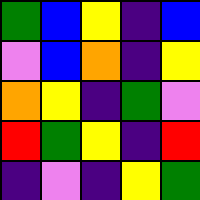[["green", "blue", "yellow", "indigo", "blue"], ["violet", "blue", "orange", "indigo", "yellow"], ["orange", "yellow", "indigo", "green", "violet"], ["red", "green", "yellow", "indigo", "red"], ["indigo", "violet", "indigo", "yellow", "green"]]